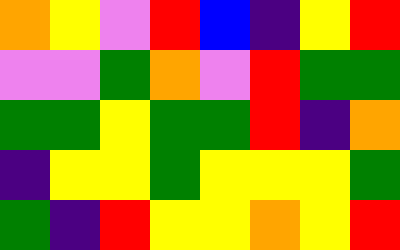[["orange", "yellow", "violet", "red", "blue", "indigo", "yellow", "red"], ["violet", "violet", "green", "orange", "violet", "red", "green", "green"], ["green", "green", "yellow", "green", "green", "red", "indigo", "orange"], ["indigo", "yellow", "yellow", "green", "yellow", "yellow", "yellow", "green"], ["green", "indigo", "red", "yellow", "yellow", "orange", "yellow", "red"]]